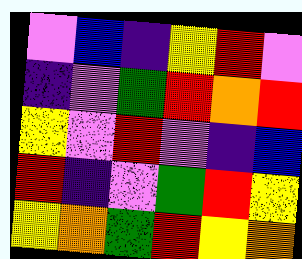[["violet", "blue", "indigo", "yellow", "red", "violet"], ["indigo", "violet", "green", "red", "orange", "red"], ["yellow", "violet", "red", "violet", "indigo", "blue"], ["red", "indigo", "violet", "green", "red", "yellow"], ["yellow", "orange", "green", "red", "yellow", "orange"]]